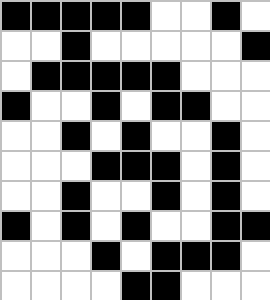[["black", "black", "black", "black", "black", "white", "white", "black", "white"], ["white", "white", "black", "white", "white", "white", "white", "white", "black"], ["white", "black", "black", "black", "black", "black", "white", "white", "white"], ["black", "white", "white", "black", "white", "black", "black", "white", "white"], ["white", "white", "black", "white", "black", "white", "white", "black", "white"], ["white", "white", "white", "black", "black", "black", "white", "black", "white"], ["white", "white", "black", "white", "white", "black", "white", "black", "white"], ["black", "white", "black", "white", "black", "white", "white", "black", "black"], ["white", "white", "white", "black", "white", "black", "black", "black", "white"], ["white", "white", "white", "white", "black", "black", "white", "white", "white"]]